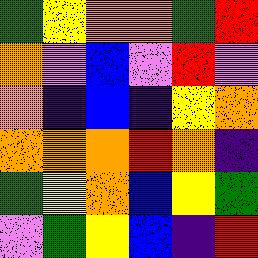[["green", "yellow", "orange", "orange", "green", "red"], ["orange", "violet", "blue", "violet", "red", "violet"], ["orange", "indigo", "blue", "indigo", "yellow", "orange"], ["orange", "orange", "orange", "red", "orange", "indigo"], ["green", "yellow", "orange", "blue", "yellow", "green"], ["violet", "green", "yellow", "blue", "indigo", "red"]]